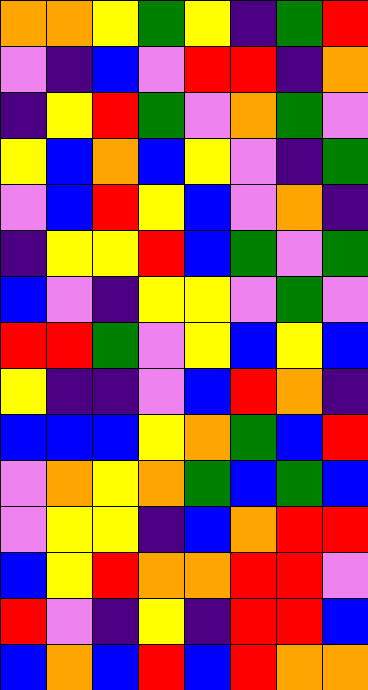[["orange", "orange", "yellow", "green", "yellow", "indigo", "green", "red"], ["violet", "indigo", "blue", "violet", "red", "red", "indigo", "orange"], ["indigo", "yellow", "red", "green", "violet", "orange", "green", "violet"], ["yellow", "blue", "orange", "blue", "yellow", "violet", "indigo", "green"], ["violet", "blue", "red", "yellow", "blue", "violet", "orange", "indigo"], ["indigo", "yellow", "yellow", "red", "blue", "green", "violet", "green"], ["blue", "violet", "indigo", "yellow", "yellow", "violet", "green", "violet"], ["red", "red", "green", "violet", "yellow", "blue", "yellow", "blue"], ["yellow", "indigo", "indigo", "violet", "blue", "red", "orange", "indigo"], ["blue", "blue", "blue", "yellow", "orange", "green", "blue", "red"], ["violet", "orange", "yellow", "orange", "green", "blue", "green", "blue"], ["violet", "yellow", "yellow", "indigo", "blue", "orange", "red", "red"], ["blue", "yellow", "red", "orange", "orange", "red", "red", "violet"], ["red", "violet", "indigo", "yellow", "indigo", "red", "red", "blue"], ["blue", "orange", "blue", "red", "blue", "red", "orange", "orange"]]